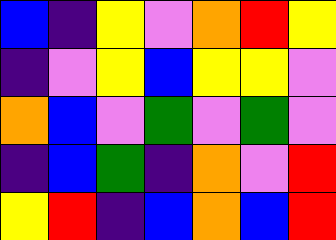[["blue", "indigo", "yellow", "violet", "orange", "red", "yellow"], ["indigo", "violet", "yellow", "blue", "yellow", "yellow", "violet"], ["orange", "blue", "violet", "green", "violet", "green", "violet"], ["indigo", "blue", "green", "indigo", "orange", "violet", "red"], ["yellow", "red", "indigo", "blue", "orange", "blue", "red"]]